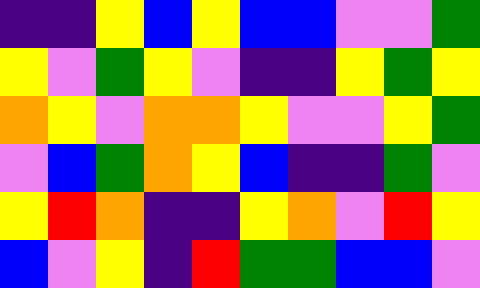[["indigo", "indigo", "yellow", "blue", "yellow", "blue", "blue", "violet", "violet", "green"], ["yellow", "violet", "green", "yellow", "violet", "indigo", "indigo", "yellow", "green", "yellow"], ["orange", "yellow", "violet", "orange", "orange", "yellow", "violet", "violet", "yellow", "green"], ["violet", "blue", "green", "orange", "yellow", "blue", "indigo", "indigo", "green", "violet"], ["yellow", "red", "orange", "indigo", "indigo", "yellow", "orange", "violet", "red", "yellow"], ["blue", "violet", "yellow", "indigo", "red", "green", "green", "blue", "blue", "violet"]]